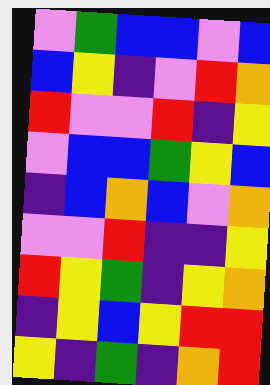[["violet", "green", "blue", "blue", "violet", "blue"], ["blue", "yellow", "indigo", "violet", "red", "orange"], ["red", "violet", "violet", "red", "indigo", "yellow"], ["violet", "blue", "blue", "green", "yellow", "blue"], ["indigo", "blue", "orange", "blue", "violet", "orange"], ["violet", "violet", "red", "indigo", "indigo", "yellow"], ["red", "yellow", "green", "indigo", "yellow", "orange"], ["indigo", "yellow", "blue", "yellow", "red", "red"], ["yellow", "indigo", "green", "indigo", "orange", "red"]]